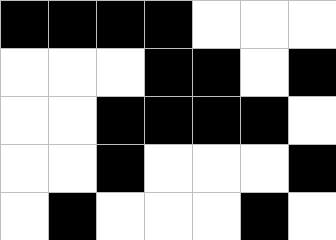[["black", "black", "black", "black", "white", "white", "white"], ["white", "white", "white", "black", "black", "white", "black"], ["white", "white", "black", "black", "black", "black", "white"], ["white", "white", "black", "white", "white", "white", "black"], ["white", "black", "white", "white", "white", "black", "white"]]